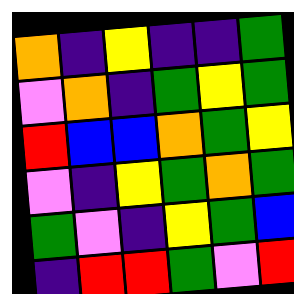[["orange", "indigo", "yellow", "indigo", "indigo", "green"], ["violet", "orange", "indigo", "green", "yellow", "green"], ["red", "blue", "blue", "orange", "green", "yellow"], ["violet", "indigo", "yellow", "green", "orange", "green"], ["green", "violet", "indigo", "yellow", "green", "blue"], ["indigo", "red", "red", "green", "violet", "red"]]